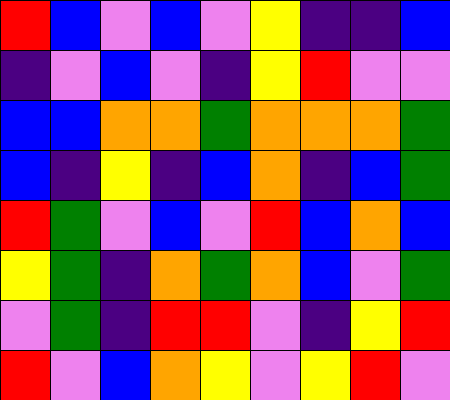[["red", "blue", "violet", "blue", "violet", "yellow", "indigo", "indigo", "blue"], ["indigo", "violet", "blue", "violet", "indigo", "yellow", "red", "violet", "violet"], ["blue", "blue", "orange", "orange", "green", "orange", "orange", "orange", "green"], ["blue", "indigo", "yellow", "indigo", "blue", "orange", "indigo", "blue", "green"], ["red", "green", "violet", "blue", "violet", "red", "blue", "orange", "blue"], ["yellow", "green", "indigo", "orange", "green", "orange", "blue", "violet", "green"], ["violet", "green", "indigo", "red", "red", "violet", "indigo", "yellow", "red"], ["red", "violet", "blue", "orange", "yellow", "violet", "yellow", "red", "violet"]]